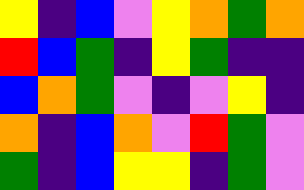[["yellow", "indigo", "blue", "violet", "yellow", "orange", "green", "orange"], ["red", "blue", "green", "indigo", "yellow", "green", "indigo", "indigo"], ["blue", "orange", "green", "violet", "indigo", "violet", "yellow", "indigo"], ["orange", "indigo", "blue", "orange", "violet", "red", "green", "violet"], ["green", "indigo", "blue", "yellow", "yellow", "indigo", "green", "violet"]]